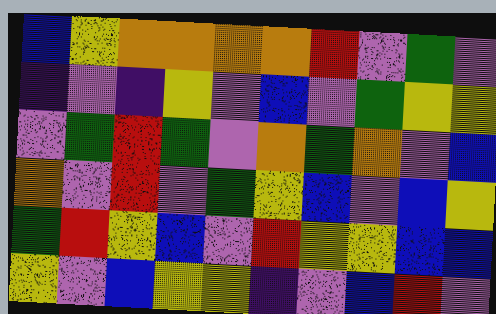[["blue", "yellow", "orange", "orange", "orange", "orange", "red", "violet", "green", "violet"], ["indigo", "violet", "indigo", "yellow", "violet", "blue", "violet", "green", "yellow", "yellow"], ["violet", "green", "red", "green", "violet", "orange", "green", "orange", "violet", "blue"], ["orange", "violet", "red", "violet", "green", "yellow", "blue", "violet", "blue", "yellow"], ["green", "red", "yellow", "blue", "violet", "red", "yellow", "yellow", "blue", "blue"], ["yellow", "violet", "blue", "yellow", "yellow", "indigo", "violet", "blue", "red", "violet"]]